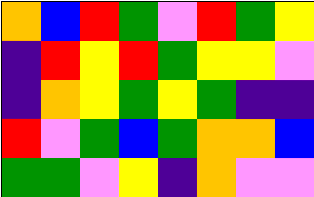[["orange", "blue", "red", "green", "violet", "red", "green", "yellow"], ["indigo", "red", "yellow", "red", "green", "yellow", "yellow", "violet"], ["indigo", "orange", "yellow", "green", "yellow", "green", "indigo", "indigo"], ["red", "violet", "green", "blue", "green", "orange", "orange", "blue"], ["green", "green", "violet", "yellow", "indigo", "orange", "violet", "violet"]]